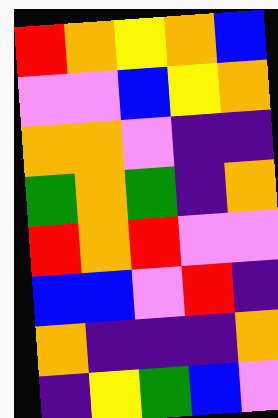[["red", "orange", "yellow", "orange", "blue"], ["violet", "violet", "blue", "yellow", "orange"], ["orange", "orange", "violet", "indigo", "indigo"], ["green", "orange", "green", "indigo", "orange"], ["red", "orange", "red", "violet", "violet"], ["blue", "blue", "violet", "red", "indigo"], ["orange", "indigo", "indigo", "indigo", "orange"], ["indigo", "yellow", "green", "blue", "violet"]]